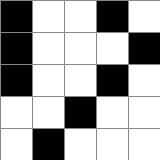[["black", "white", "white", "black", "white"], ["black", "white", "white", "white", "black"], ["black", "white", "white", "black", "white"], ["white", "white", "black", "white", "white"], ["white", "black", "white", "white", "white"]]